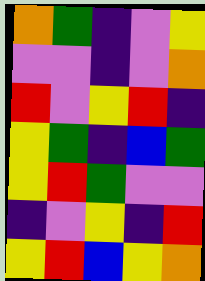[["orange", "green", "indigo", "violet", "yellow"], ["violet", "violet", "indigo", "violet", "orange"], ["red", "violet", "yellow", "red", "indigo"], ["yellow", "green", "indigo", "blue", "green"], ["yellow", "red", "green", "violet", "violet"], ["indigo", "violet", "yellow", "indigo", "red"], ["yellow", "red", "blue", "yellow", "orange"]]